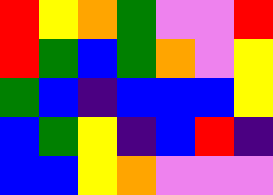[["red", "yellow", "orange", "green", "violet", "violet", "red"], ["red", "green", "blue", "green", "orange", "violet", "yellow"], ["green", "blue", "indigo", "blue", "blue", "blue", "yellow"], ["blue", "green", "yellow", "indigo", "blue", "red", "indigo"], ["blue", "blue", "yellow", "orange", "violet", "violet", "violet"]]